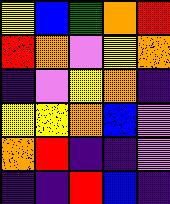[["yellow", "blue", "green", "orange", "red"], ["red", "orange", "violet", "yellow", "orange"], ["indigo", "violet", "yellow", "orange", "indigo"], ["yellow", "yellow", "orange", "blue", "violet"], ["orange", "red", "indigo", "indigo", "violet"], ["indigo", "indigo", "red", "blue", "indigo"]]